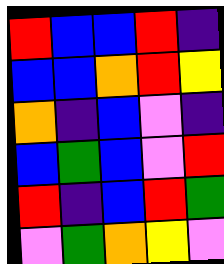[["red", "blue", "blue", "red", "indigo"], ["blue", "blue", "orange", "red", "yellow"], ["orange", "indigo", "blue", "violet", "indigo"], ["blue", "green", "blue", "violet", "red"], ["red", "indigo", "blue", "red", "green"], ["violet", "green", "orange", "yellow", "violet"]]